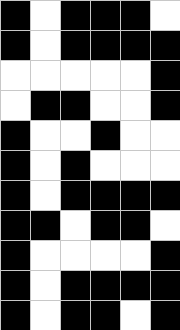[["black", "white", "black", "black", "black", "white"], ["black", "white", "black", "black", "black", "black"], ["white", "white", "white", "white", "white", "black"], ["white", "black", "black", "white", "white", "black"], ["black", "white", "white", "black", "white", "white"], ["black", "white", "black", "white", "white", "white"], ["black", "white", "black", "black", "black", "black"], ["black", "black", "white", "black", "black", "white"], ["black", "white", "white", "white", "white", "black"], ["black", "white", "black", "black", "black", "black"], ["black", "white", "black", "black", "white", "black"]]